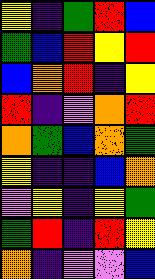[["yellow", "indigo", "green", "red", "blue"], ["green", "blue", "red", "yellow", "red"], ["blue", "orange", "red", "indigo", "yellow"], ["red", "indigo", "violet", "orange", "red"], ["orange", "green", "blue", "orange", "green"], ["yellow", "indigo", "indigo", "blue", "orange"], ["violet", "yellow", "indigo", "yellow", "green"], ["green", "red", "indigo", "red", "yellow"], ["orange", "indigo", "violet", "violet", "blue"]]